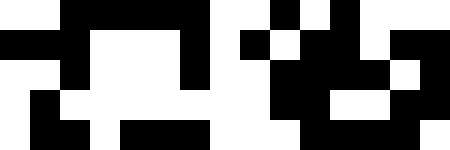[["white", "white", "black", "black", "black", "black", "black", "white", "white", "black", "white", "black", "white", "white", "white"], ["black", "black", "black", "white", "white", "white", "black", "white", "black", "white", "black", "black", "white", "black", "black"], ["white", "white", "black", "white", "white", "white", "black", "white", "white", "black", "black", "black", "black", "white", "black"], ["white", "black", "white", "white", "white", "white", "white", "white", "white", "black", "black", "white", "white", "black", "black"], ["white", "black", "black", "white", "black", "black", "black", "white", "white", "white", "black", "black", "black", "black", "white"]]